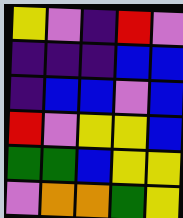[["yellow", "violet", "indigo", "red", "violet"], ["indigo", "indigo", "indigo", "blue", "blue"], ["indigo", "blue", "blue", "violet", "blue"], ["red", "violet", "yellow", "yellow", "blue"], ["green", "green", "blue", "yellow", "yellow"], ["violet", "orange", "orange", "green", "yellow"]]